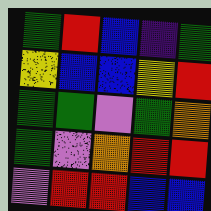[["green", "red", "blue", "indigo", "green"], ["yellow", "blue", "blue", "yellow", "red"], ["green", "green", "violet", "green", "orange"], ["green", "violet", "orange", "red", "red"], ["violet", "red", "red", "blue", "blue"]]